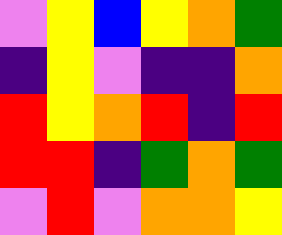[["violet", "yellow", "blue", "yellow", "orange", "green"], ["indigo", "yellow", "violet", "indigo", "indigo", "orange"], ["red", "yellow", "orange", "red", "indigo", "red"], ["red", "red", "indigo", "green", "orange", "green"], ["violet", "red", "violet", "orange", "orange", "yellow"]]